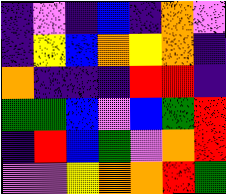[["indigo", "violet", "indigo", "blue", "indigo", "orange", "violet"], ["indigo", "yellow", "blue", "orange", "yellow", "orange", "indigo"], ["orange", "indigo", "indigo", "indigo", "red", "red", "indigo"], ["green", "green", "blue", "violet", "blue", "green", "red"], ["indigo", "red", "blue", "green", "violet", "orange", "red"], ["violet", "violet", "yellow", "orange", "orange", "red", "green"]]